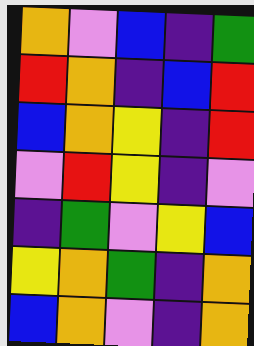[["orange", "violet", "blue", "indigo", "green"], ["red", "orange", "indigo", "blue", "red"], ["blue", "orange", "yellow", "indigo", "red"], ["violet", "red", "yellow", "indigo", "violet"], ["indigo", "green", "violet", "yellow", "blue"], ["yellow", "orange", "green", "indigo", "orange"], ["blue", "orange", "violet", "indigo", "orange"]]